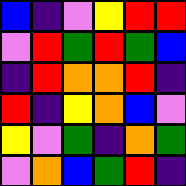[["blue", "indigo", "violet", "yellow", "red", "red"], ["violet", "red", "green", "red", "green", "blue"], ["indigo", "red", "orange", "orange", "red", "indigo"], ["red", "indigo", "yellow", "orange", "blue", "violet"], ["yellow", "violet", "green", "indigo", "orange", "green"], ["violet", "orange", "blue", "green", "red", "indigo"]]